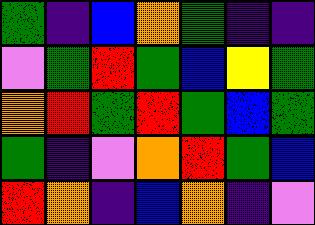[["green", "indigo", "blue", "orange", "green", "indigo", "indigo"], ["violet", "green", "red", "green", "blue", "yellow", "green"], ["orange", "red", "green", "red", "green", "blue", "green"], ["green", "indigo", "violet", "orange", "red", "green", "blue"], ["red", "orange", "indigo", "blue", "orange", "indigo", "violet"]]